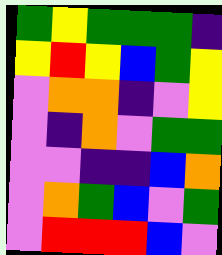[["green", "yellow", "green", "green", "green", "indigo"], ["yellow", "red", "yellow", "blue", "green", "yellow"], ["violet", "orange", "orange", "indigo", "violet", "yellow"], ["violet", "indigo", "orange", "violet", "green", "green"], ["violet", "violet", "indigo", "indigo", "blue", "orange"], ["violet", "orange", "green", "blue", "violet", "green"], ["violet", "red", "red", "red", "blue", "violet"]]